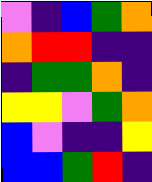[["violet", "indigo", "blue", "green", "orange"], ["orange", "red", "red", "indigo", "indigo"], ["indigo", "green", "green", "orange", "indigo"], ["yellow", "yellow", "violet", "green", "orange"], ["blue", "violet", "indigo", "indigo", "yellow"], ["blue", "blue", "green", "red", "indigo"]]